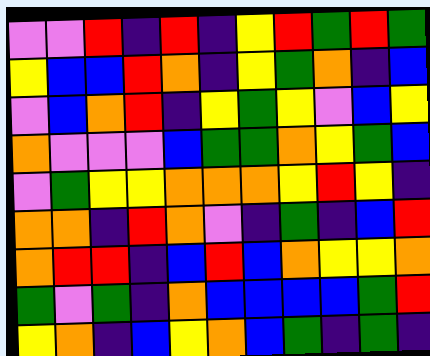[["violet", "violet", "red", "indigo", "red", "indigo", "yellow", "red", "green", "red", "green"], ["yellow", "blue", "blue", "red", "orange", "indigo", "yellow", "green", "orange", "indigo", "blue"], ["violet", "blue", "orange", "red", "indigo", "yellow", "green", "yellow", "violet", "blue", "yellow"], ["orange", "violet", "violet", "violet", "blue", "green", "green", "orange", "yellow", "green", "blue"], ["violet", "green", "yellow", "yellow", "orange", "orange", "orange", "yellow", "red", "yellow", "indigo"], ["orange", "orange", "indigo", "red", "orange", "violet", "indigo", "green", "indigo", "blue", "red"], ["orange", "red", "red", "indigo", "blue", "red", "blue", "orange", "yellow", "yellow", "orange"], ["green", "violet", "green", "indigo", "orange", "blue", "blue", "blue", "blue", "green", "red"], ["yellow", "orange", "indigo", "blue", "yellow", "orange", "blue", "green", "indigo", "green", "indigo"]]